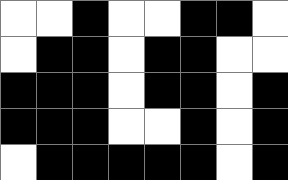[["white", "white", "black", "white", "white", "black", "black", "white"], ["white", "black", "black", "white", "black", "black", "white", "white"], ["black", "black", "black", "white", "black", "black", "white", "black"], ["black", "black", "black", "white", "white", "black", "white", "black"], ["white", "black", "black", "black", "black", "black", "white", "black"]]